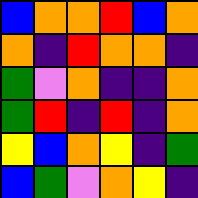[["blue", "orange", "orange", "red", "blue", "orange"], ["orange", "indigo", "red", "orange", "orange", "indigo"], ["green", "violet", "orange", "indigo", "indigo", "orange"], ["green", "red", "indigo", "red", "indigo", "orange"], ["yellow", "blue", "orange", "yellow", "indigo", "green"], ["blue", "green", "violet", "orange", "yellow", "indigo"]]